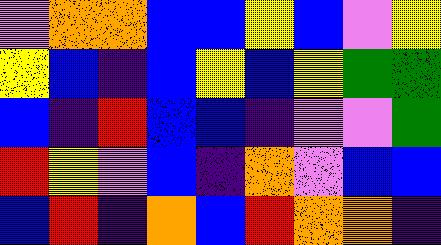[["violet", "orange", "orange", "blue", "blue", "yellow", "blue", "violet", "yellow"], ["yellow", "blue", "indigo", "blue", "yellow", "blue", "yellow", "green", "green"], ["blue", "indigo", "red", "blue", "blue", "indigo", "violet", "violet", "green"], ["red", "yellow", "violet", "blue", "indigo", "orange", "violet", "blue", "blue"], ["blue", "red", "indigo", "orange", "blue", "red", "orange", "orange", "indigo"]]